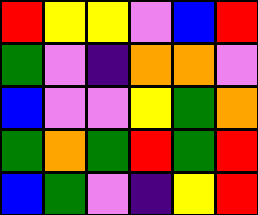[["red", "yellow", "yellow", "violet", "blue", "red"], ["green", "violet", "indigo", "orange", "orange", "violet"], ["blue", "violet", "violet", "yellow", "green", "orange"], ["green", "orange", "green", "red", "green", "red"], ["blue", "green", "violet", "indigo", "yellow", "red"]]